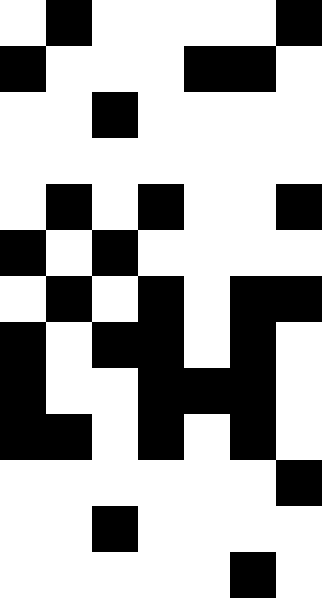[["white", "black", "white", "white", "white", "white", "black"], ["black", "white", "white", "white", "black", "black", "white"], ["white", "white", "black", "white", "white", "white", "white"], ["white", "white", "white", "white", "white", "white", "white"], ["white", "black", "white", "black", "white", "white", "black"], ["black", "white", "black", "white", "white", "white", "white"], ["white", "black", "white", "black", "white", "black", "black"], ["black", "white", "black", "black", "white", "black", "white"], ["black", "white", "white", "black", "black", "black", "white"], ["black", "black", "white", "black", "white", "black", "white"], ["white", "white", "white", "white", "white", "white", "black"], ["white", "white", "black", "white", "white", "white", "white"], ["white", "white", "white", "white", "white", "black", "white"]]